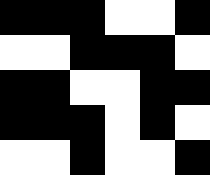[["black", "black", "black", "white", "white", "black"], ["white", "white", "black", "black", "black", "white"], ["black", "black", "white", "white", "black", "black"], ["black", "black", "black", "white", "black", "white"], ["white", "white", "black", "white", "white", "black"]]